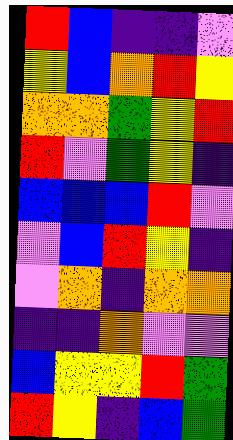[["red", "blue", "indigo", "indigo", "violet"], ["yellow", "blue", "orange", "red", "yellow"], ["orange", "orange", "green", "yellow", "red"], ["red", "violet", "green", "yellow", "indigo"], ["blue", "blue", "blue", "red", "violet"], ["violet", "blue", "red", "yellow", "indigo"], ["violet", "orange", "indigo", "orange", "orange"], ["indigo", "indigo", "orange", "violet", "violet"], ["blue", "yellow", "yellow", "red", "green"], ["red", "yellow", "indigo", "blue", "green"]]